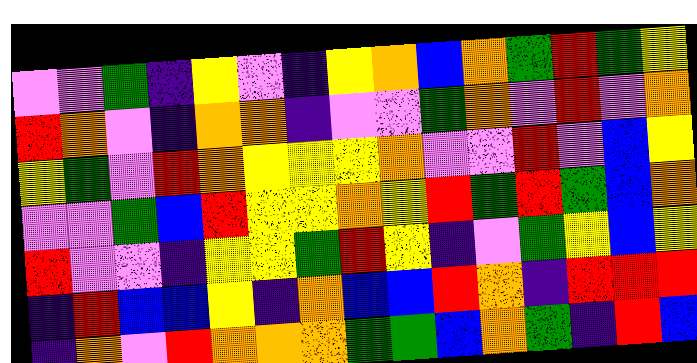[["violet", "violet", "green", "indigo", "yellow", "violet", "indigo", "yellow", "orange", "blue", "orange", "green", "red", "green", "yellow"], ["red", "orange", "violet", "indigo", "orange", "orange", "indigo", "violet", "violet", "green", "orange", "violet", "red", "violet", "orange"], ["yellow", "green", "violet", "red", "orange", "yellow", "yellow", "yellow", "orange", "violet", "violet", "red", "violet", "blue", "yellow"], ["violet", "violet", "green", "blue", "red", "yellow", "yellow", "orange", "yellow", "red", "green", "red", "green", "blue", "orange"], ["red", "violet", "violet", "indigo", "yellow", "yellow", "green", "red", "yellow", "indigo", "violet", "green", "yellow", "blue", "yellow"], ["indigo", "red", "blue", "blue", "yellow", "indigo", "orange", "blue", "blue", "red", "orange", "indigo", "red", "red", "red"], ["indigo", "orange", "violet", "red", "orange", "orange", "orange", "green", "green", "blue", "orange", "green", "indigo", "red", "blue"]]